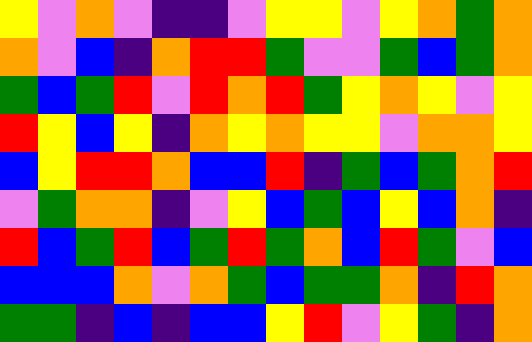[["yellow", "violet", "orange", "violet", "indigo", "indigo", "violet", "yellow", "yellow", "violet", "yellow", "orange", "green", "orange"], ["orange", "violet", "blue", "indigo", "orange", "red", "red", "green", "violet", "violet", "green", "blue", "green", "orange"], ["green", "blue", "green", "red", "violet", "red", "orange", "red", "green", "yellow", "orange", "yellow", "violet", "yellow"], ["red", "yellow", "blue", "yellow", "indigo", "orange", "yellow", "orange", "yellow", "yellow", "violet", "orange", "orange", "yellow"], ["blue", "yellow", "red", "red", "orange", "blue", "blue", "red", "indigo", "green", "blue", "green", "orange", "red"], ["violet", "green", "orange", "orange", "indigo", "violet", "yellow", "blue", "green", "blue", "yellow", "blue", "orange", "indigo"], ["red", "blue", "green", "red", "blue", "green", "red", "green", "orange", "blue", "red", "green", "violet", "blue"], ["blue", "blue", "blue", "orange", "violet", "orange", "green", "blue", "green", "green", "orange", "indigo", "red", "orange"], ["green", "green", "indigo", "blue", "indigo", "blue", "blue", "yellow", "red", "violet", "yellow", "green", "indigo", "orange"]]